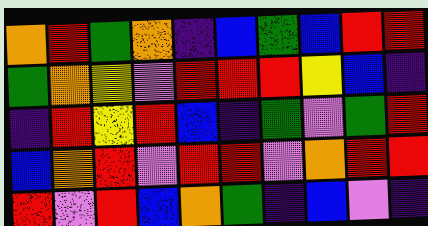[["orange", "red", "green", "orange", "indigo", "blue", "green", "blue", "red", "red"], ["green", "orange", "yellow", "violet", "red", "red", "red", "yellow", "blue", "indigo"], ["indigo", "red", "yellow", "red", "blue", "indigo", "green", "violet", "green", "red"], ["blue", "orange", "red", "violet", "red", "red", "violet", "orange", "red", "red"], ["red", "violet", "red", "blue", "orange", "green", "indigo", "blue", "violet", "indigo"]]